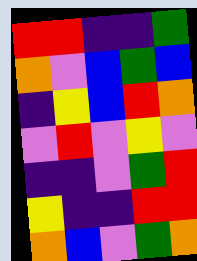[["red", "red", "indigo", "indigo", "green"], ["orange", "violet", "blue", "green", "blue"], ["indigo", "yellow", "blue", "red", "orange"], ["violet", "red", "violet", "yellow", "violet"], ["indigo", "indigo", "violet", "green", "red"], ["yellow", "indigo", "indigo", "red", "red"], ["orange", "blue", "violet", "green", "orange"]]